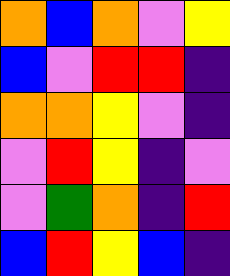[["orange", "blue", "orange", "violet", "yellow"], ["blue", "violet", "red", "red", "indigo"], ["orange", "orange", "yellow", "violet", "indigo"], ["violet", "red", "yellow", "indigo", "violet"], ["violet", "green", "orange", "indigo", "red"], ["blue", "red", "yellow", "blue", "indigo"]]